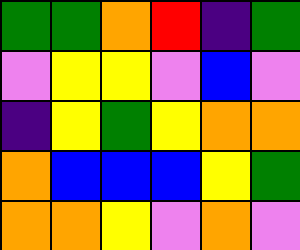[["green", "green", "orange", "red", "indigo", "green"], ["violet", "yellow", "yellow", "violet", "blue", "violet"], ["indigo", "yellow", "green", "yellow", "orange", "orange"], ["orange", "blue", "blue", "blue", "yellow", "green"], ["orange", "orange", "yellow", "violet", "orange", "violet"]]